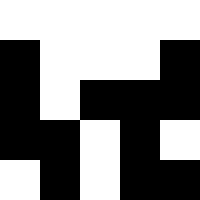[["white", "white", "white", "white", "white"], ["black", "white", "white", "white", "black"], ["black", "white", "black", "black", "black"], ["black", "black", "white", "black", "white"], ["white", "black", "white", "black", "black"]]